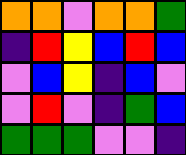[["orange", "orange", "violet", "orange", "orange", "green"], ["indigo", "red", "yellow", "blue", "red", "blue"], ["violet", "blue", "yellow", "indigo", "blue", "violet"], ["violet", "red", "violet", "indigo", "green", "blue"], ["green", "green", "green", "violet", "violet", "indigo"]]